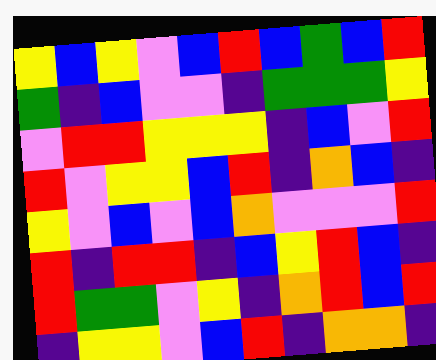[["yellow", "blue", "yellow", "violet", "blue", "red", "blue", "green", "blue", "red"], ["green", "indigo", "blue", "violet", "violet", "indigo", "green", "green", "green", "yellow"], ["violet", "red", "red", "yellow", "yellow", "yellow", "indigo", "blue", "violet", "red"], ["red", "violet", "yellow", "yellow", "blue", "red", "indigo", "orange", "blue", "indigo"], ["yellow", "violet", "blue", "violet", "blue", "orange", "violet", "violet", "violet", "red"], ["red", "indigo", "red", "red", "indigo", "blue", "yellow", "red", "blue", "indigo"], ["red", "green", "green", "violet", "yellow", "indigo", "orange", "red", "blue", "red"], ["indigo", "yellow", "yellow", "violet", "blue", "red", "indigo", "orange", "orange", "indigo"]]